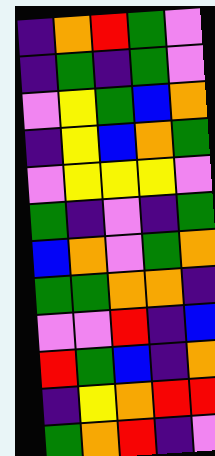[["indigo", "orange", "red", "green", "violet"], ["indigo", "green", "indigo", "green", "violet"], ["violet", "yellow", "green", "blue", "orange"], ["indigo", "yellow", "blue", "orange", "green"], ["violet", "yellow", "yellow", "yellow", "violet"], ["green", "indigo", "violet", "indigo", "green"], ["blue", "orange", "violet", "green", "orange"], ["green", "green", "orange", "orange", "indigo"], ["violet", "violet", "red", "indigo", "blue"], ["red", "green", "blue", "indigo", "orange"], ["indigo", "yellow", "orange", "red", "red"], ["green", "orange", "red", "indigo", "violet"]]